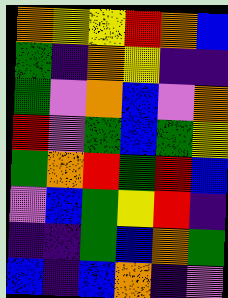[["orange", "yellow", "yellow", "red", "orange", "blue"], ["green", "indigo", "orange", "yellow", "indigo", "indigo"], ["green", "violet", "orange", "blue", "violet", "orange"], ["red", "violet", "green", "blue", "green", "yellow"], ["green", "orange", "red", "green", "red", "blue"], ["violet", "blue", "green", "yellow", "red", "indigo"], ["indigo", "indigo", "green", "blue", "orange", "green"], ["blue", "indigo", "blue", "orange", "indigo", "violet"]]